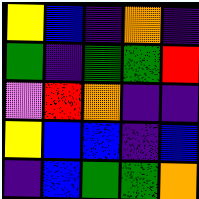[["yellow", "blue", "indigo", "orange", "indigo"], ["green", "indigo", "green", "green", "red"], ["violet", "red", "orange", "indigo", "indigo"], ["yellow", "blue", "blue", "indigo", "blue"], ["indigo", "blue", "green", "green", "orange"]]